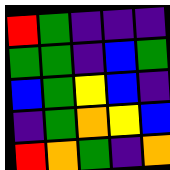[["red", "green", "indigo", "indigo", "indigo"], ["green", "green", "indigo", "blue", "green"], ["blue", "green", "yellow", "blue", "indigo"], ["indigo", "green", "orange", "yellow", "blue"], ["red", "orange", "green", "indigo", "orange"]]